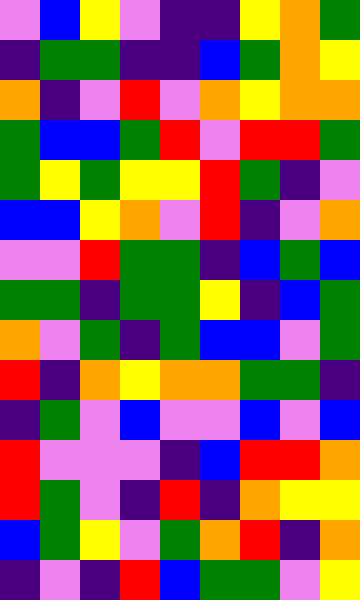[["violet", "blue", "yellow", "violet", "indigo", "indigo", "yellow", "orange", "green"], ["indigo", "green", "green", "indigo", "indigo", "blue", "green", "orange", "yellow"], ["orange", "indigo", "violet", "red", "violet", "orange", "yellow", "orange", "orange"], ["green", "blue", "blue", "green", "red", "violet", "red", "red", "green"], ["green", "yellow", "green", "yellow", "yellow", "red", "green", "indigo", "violet"], ["blue", "blue", "yellow", "orange", "violet", "red", "indigo", "violet", "orange"], ["violet", "violet", "red", "green", "green", "indigo", "blue", "green", "blue"], ["green", "green", "indigo", "green", "green", "yellow", "indigo", "blue", "green"], ["orange", "violet", "green", "indigo", "green", "blue", "blue", "violet", "green"], ["red", "indigo", "orange", "yellow", "orange", "orange", "green", "green", "indigo"], ["indigo", "green", "violet", "blue", "violet", "violet", "blue", "violet", "blue"], ["red", "violet", "violet", "violet", "indigo", "blue", "red", "red", "orange"], ["red", "green", "violet", "indigo", "red", "indigo", "orange", "yellow", "yellow"], ["blue", "green", "yellow", "violet", "green", "orange", "red", "indigo", "orange"], ["indigo", "violet", "indigo", "red", "blue", "green", "green", "violet", "yellow"]]